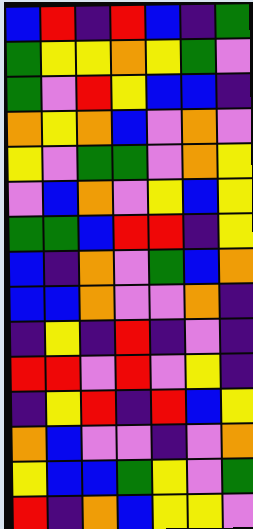[["blue", "red", "indigo", "red", "blue", "indigo", "green"], ["green", "yellow", "yellow", "orange", "yellow", "green", "violet"], ["green", "violet", "red", "yellow", "blue", "blue", "indigo"], ["orange", "yellow", "orange", "blue", "violet", "orange", "violet"], ["yellow", "violet", "green", "green", "violet", "orange", "yellow"], ["violet", "blue", "orange", "violet", "yellow", "blue", "yellow"], ["green", "green", "blue", "red", "red", "indigo", "yellow"], ["blue", "indigo", "orange", "violet", "green", "blue", "orange"], ["blue", "blue", "orange", "violet", "violet", "orange", "indigo"], ["indigo", "yellow", "indigo", "red", "indigo", "violet", "indigo"], ["red", "red", "violet", "red", "violet", "yellow", "indigo"], ["indigo", "yellow", "red", "indigo", "red", "blue", "yellow"], ["orange", "blue", "violet", "violet", "indigo", "violet", "orange"], ["yellow", "blue", "blue", "green", "yellow", "violet", "green"], ["red", "indigo", "orange", "blue", "yellow", "yellow", "violet"]]